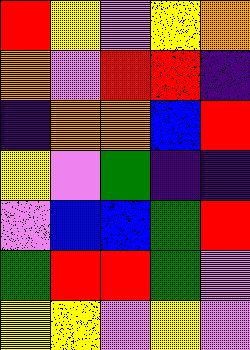[["red", "yellow", "violet", "yellow", "orange"], ["orange", "violet", "red", "red", "indigo"], ["indigo", "orange", "orange", "blue", "red"], ["yellow", "violet", "green", "indigo", "indigo"], ["violet", "blue", "blue", "green", "red"], ["green", "red", "red", "green", "violet"], ["yellow", "yellow", "violet", "yellow", "violet"]]